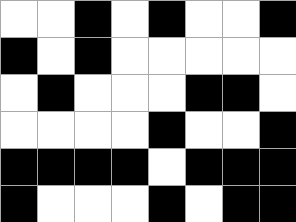[["white", "white", "black", "white", "black", "white", "white", "black"], ["black", "white", "black", "white", "white", "white", "white", "white"], ["white", "black", "white", "white", "white", "black", "black", "white"], ["white", "white", "white", "white", "black", "white", "white", "black"], ["black", "black", "black", "black", "white", "black", "black", "black"], ["black", "white", "white", "white", "black", "white", "black", "black"]]